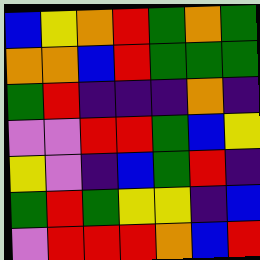[["blue", "yellow", "orange", "red", "green", "orange", "green"], ["orange", "orange", "blue", "red", "green", "green", "green"], ["green", "red", "indigo", "indigo", "indigo", "orange", "indigo"], ["violet", "violet", "red", "red", "green", "blue", "yellow"], ["yellow", "violet", "indigo", "blue", "green", "red", "indigo"], ["green", "red", "green", "yellow", "yellow", "indigo", "blue"], ["violet", "red", "red", "red", "orange", "blue", "red"]]